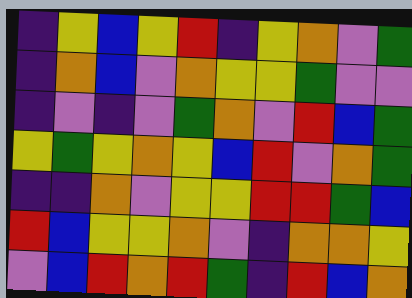[["indigo", "yellow", "blue", "yellow", "red", "indigo", "yellow", "orange", "violet", "green"], ["indigo", "orange", "blue", "violet", "orange", "yellow", "yellow", "green", "violet", "violet"], ["indigo", "violet", "indigo", "violet", "green", "orange", "violet", "red", "blue", "green"], ["yellow", "green", "yellow", "orange", "yellow", "blue", "red", "violet", "orange", "green"], ["indigo", "indigo", "orange", "violet", "yellow", "yellow", "red", "red", "green", "blue"], ["red", "blue", "yellow", "yellow", "orange", "violet", "indigo", "orange", "orange", "yellow"], ["violet", "blue", "red", "orange", "red", "green", "indigo", "red", "blue", "orange"]]